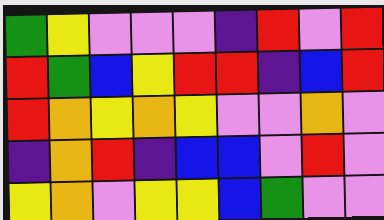[["green", "yellow", "violet", "violet", "violet", "indigo", "red", "violet", "red"], ["red", "green", "blue", "yellow", "red", "red", "indigo", "blue", "red"], ["red", "orange", "yellow", "orange", "yellow", "violet", "violet", "orange", "violet"], ["indigo", "orange", "red", "indigo", "blue", "blue", "violet", "red", "violet"], ["yellow", "orange", "violet", "yellow", "yellow", "blue", "green", "violet", "violet"]]